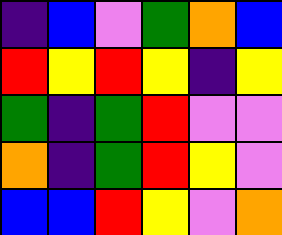[["indigo", "blue", "violet", "green", "orange", "blue"], ["red", "yellow", "red", "yellow", "indigo", "yellow"], ["green", "indigo", "green", "red", "violet", "violet"], ["orange", "indigo", "green", "red", "yellow", "violet"], ["blue", "blue", "red", "yellow", "violet", "orange"]]